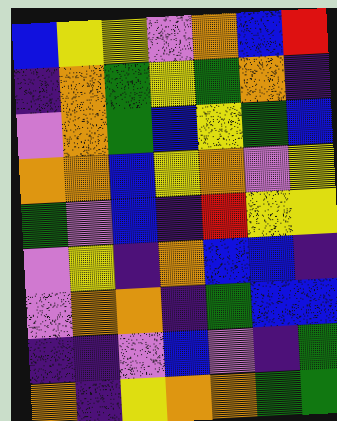[["blue", "yellow", "yellow", "violet", "orange", "blue", "red"], ["indigo", "orange", "green", "yellow", "green", "orange", "indigo"], ["violet", "orange", "green", "blue", "yellow", "green", "blue"], ["orange", "orange", "blue", "yellow", "orange", "violet", "yellow"], ["green", "violet", "blue", "indigo", "red", "yellow", "yellow"], ["violet", "yellow", "indigo", "orange", "blue", "blue", "indigo"], ["violet", "orange", "orange", "indigo", "green", "blue", "blue"], ["indigo", "indigo", "violet", "blue", "violet", "indigo", "green"], ["orange", "indigo", "yellow", "orange", "orange", "green", "green"]]